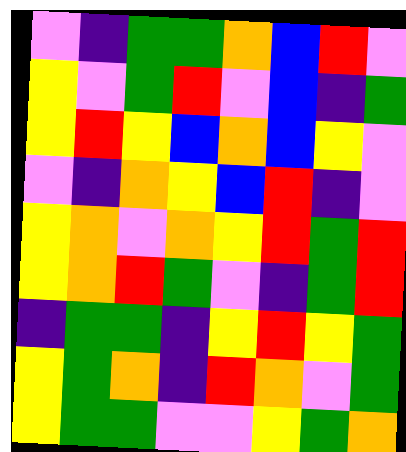[["violet", "indigo", "green", "green", "orange", "blue", "red", "violet"], ["yellow", "violet", "green", "red", "violet", "blue", "indigo", "green"], ["yellow", "red", "yellow", "blue", "orange", "blue", "yellow", "violet"], ["violet", "indigo", "orange", "yellow", "blue", "red", "indigo", "violet"], ["yellow", "orange", "violet", "orange", "yellow", "red", "green", "red"], ["yellow", "orange", "red", "green", "violet", "indigo", "green", "red"], ["indigo", "green", "green", "indigo", "yellow", "red", "yellow", "green"], ["yellow", "green", "orange", "indigo", "red", "orange", "violet", "green"], ["yellow", "green", "green", "violet", "violet", "yellow", "green", "orange"]]